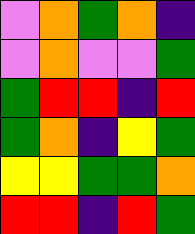[["violet", "orange", "green", "orange", "indigo"], ["violet", "orange", "violet", "violet", "green"], ["green", "red", "red", "indigo", "red"], ["green", "orange", "indigo", "yellow", "green"], ["yellow", "yellow", "green", "green", "orange"], ["red", "red", "indigo", "red", "green"]]